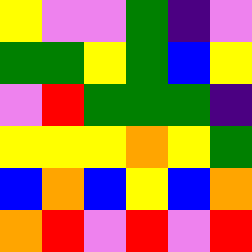[["yellow", "violet", "violet", "green", "indigo", "violet"], ["green", "green", "yellow", "green", "blue", "yellow"], ["violet", "red", "green", "green", "green", "indigo"], ["yellow", "yellow", "yellow", "orange", "yellow", "green"], ["blue", "orange", "blue", "yellow", "blue", "orange"], ["orange", "red", "violet", "red", "violet", "red"]]